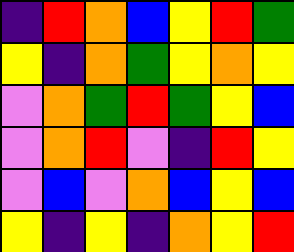[["indigo", "red", "orange", "blue", "yellow", "red", "green"], ["yellow", "indigo", "orange", "green", "yellow", "orange", "yellow"], ["violet", "orange", "green", "red", "green", "yellow", "blue"], ["violet", "orange", "red", "violet", "indigo", "red", "yellow"], ["violet", "blue", "violet", "orange", "blue", "yellow", "blue"], ["yellow", "indigo", "yellow", "indigo", "orange", "yellow", "red"]]